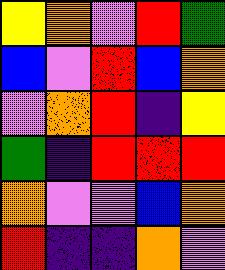[["yellow", "orange", "violet", "red", "green"], ["blue", "violet", "red", "blue", "orange"], ["violet", "orange", "red", "indigo", "yellow"], ["green", "indigo", "red", "red", "red"], ["orange", "violet", "violet", "blue", "orange"], ["red", "indigo", "indigo", "orange", "violet"]]